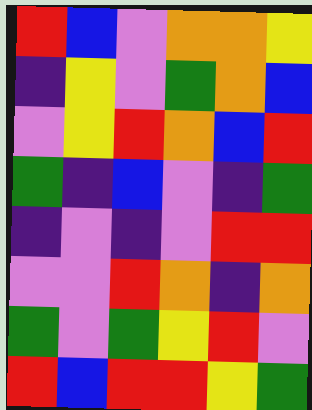[["red", "blue", "violet", "orange", "orange", "yellow"], ["indigo", "yellow", "violet", "green", "orange", "blue"], ["violet", "yellow", "red", "orange", "blue", "red"], ["green", "indigo", "blue", "violet", "indigo", "green"], ["indigo", "violet", "indigo", "violet", "red", "red"], ["violet", "violet", "red", "orange", "indigo", "orange"], ["green", "violet", "green", "yellow", "red", "violet"], ["red", "blue", "red", "red", "yellow", "green"]]